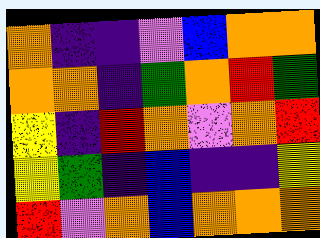[["orange", "indigo", "indigo", "violet", "blue", "orange", "orange"], ["orange", "orange", "indigo", "green", "orange", "red", "green"], ["yellow", "indigo", "red", "orange", "violet", "orange", "red"], ["yellow", "green", "indigo", "blue", "indigo", "indigo", "yellow"], ["red", "violet", "orange", "blue", "orange", "orange", "orange"]]